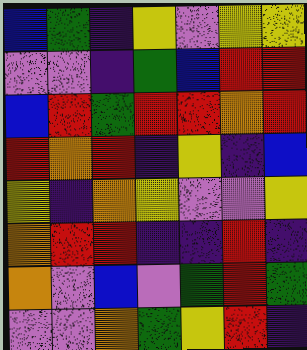[["blue", "green", "indigo", "yellow", "violet", "yellow", "yellow"], ["violet", "violet", "indigo", "green", "blue", "red", "red"], ["blue", "red", "green", "red", "red", "orange", "red"], ["red", "orange", "red", "indigo", "yellow", "indigo", "blue"], ["yellow", "indigo", "orange", "yellow", "violet", "violet", "yellow"], ["orange", "red", "red", "indigo", "indigo", "red", "indigo"], ["orange", "violet", "blue", "violet", "green", "red", "green"], ["violet", "violet", "orange", "green", "yellow", "red", "indigo"]]